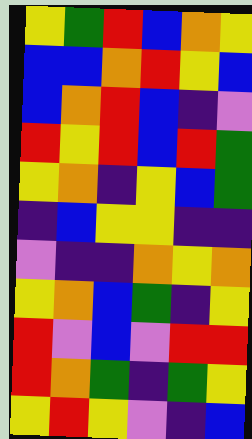[["yellow", "green", "red", "blue", "orange", "yellow"], ["blue", "blue", "orange", "red", "yellow", "blue"], ["blue", "orange", "red", "blue", "indigo", "violet"], ["red", "yellow", "red", "blue", "red", "green"], ["yellow", "orange", "indigo", "yellow", "blue", "green"], ["indigo", "blue", "yellow", "yellow", "indigo", "indigo"], ["violet", "indigo", "indigo", "orange", "yellow", "orange"], ["yellow", "orange", "blue", "green", "indigo", "yellow"], ["red", "violet", "blue", "violet", "red", "red"], ["red", "orange", "green", "indigo", "green", "yellow"], ["yellow", "red", "yellow", "violet", "indigo", "blue"]]